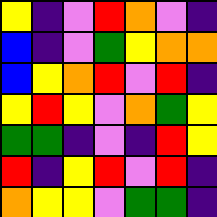[["yellow", "indigo", "violet", "red", "orange", "violet", "indigo"], ["blue", "indigo", "violet", "green", "yellow", "orange", "orange"], ["blue", "yellow", "orange", "red", "violet", "red", "indigo"], ["yellow", "red", "yellow", "violet", "orange", "green", "yellow"], ["green", "green", "indigo", "violet", "indigo", "red", "yellow"], ["red", "indigo", "yellow", "red", "violet", "red", "indigo"], ["orange", "yellow", "yellow", "violet", "green", "green", "indigo"]]